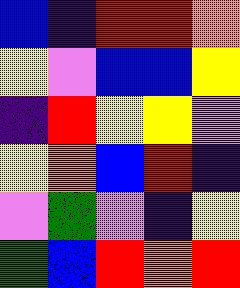[["blue", "indigo", "red", "red", "orange"], ["yellow", "violet", "blue", "blue", "yellow"], ["indigo", "red", "yellow", "yellow", "violet"], ["yellow", "orange", "blue", "red", "indigo"], ["violet", "green", "violet", "indigo", "yellow"], ["green", "blue", "red", "orange", "red"]]